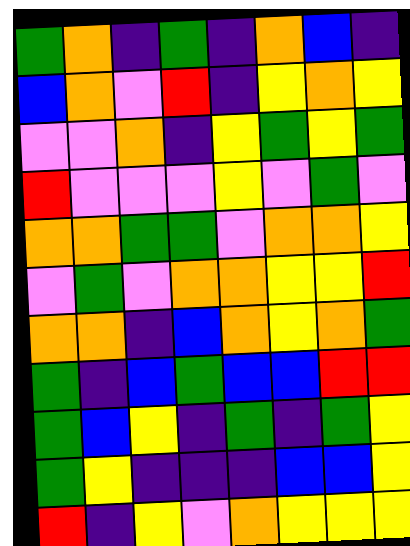[["green", "orange", "indigo", "green", "indigo", "orange", "blue", "indigo"], ["blue", "orange", "violet", "red", "indigo", "yellow", "orange", "yellow"], ["violet", "violet", "orange", "indigo", "yellow", "green", "yellow", "green"], ["red", "violet", "violet", "violet", "yellow", "violet", "green", "violet"], ["orange", "orange", "green", "green", "violet", "orange", "orange", "yellow"], ["violet", "green", "violet", "orange", "orange", "yellow", "yellow", "red"], ["orange", "orange", "indigo", "blue", "orange", "yellow", "orange", "green"], ["green", "indigo", "blue", "green", "blue", "blue", "red", "red"], ["green", "blue", "yellow", "indigo", "green", "indigo", "green", "yellow"], ["green", "yellow", "indigo", "indigo", "indigo", "blue", "blue", "yellow"], ["red", "indigo", "yellow", "violet", "orange", "yellow", "yellow", "yellow"]]